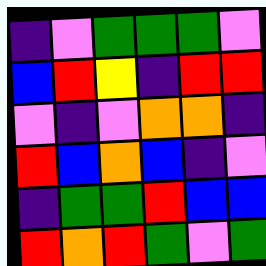[["indigo", "violet", "green", "green", "green", "violet"], ["blue", "red", "yellow", "indigo", "red", "red"], ["violet", "indigo", "violet", "orange", "orange", "indigo"], ["red", "blue", "orange", "blue", "indigo", "violet"], ["indigo", "green", "green", "red", "blue", "blue"], ["red", "orange", "red", "green", "violet", "green"]]